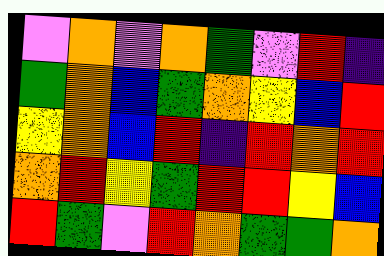[["violet", "orange", "violet", "orange", "green", "violet", "red", "indigo"], ["green", "orange", "blue", "green", "orange", "yellow", "blue", "red"], ["yellow", "orange", "blue", "red", "indigo", "red", "orange", "red"], ["orange", "red", "yellow", "green", "red", "red", "yellow", "blue"], ["red", "green", "violet", "red", "orange", "green", "green", "orange"]]